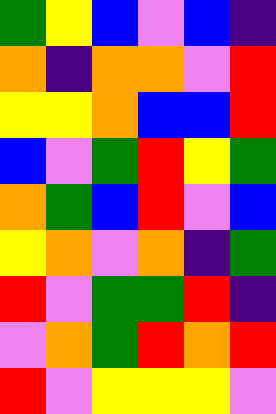[["green", "yellow", "blue", "violet", "blue", "indigo"], ["orange", "indigo", "orange", "orange", "violet", "red"], ["yellow", "yellow", "orange", "blue", "blue", "red"], ["blue", "violet", "green", "red", "yellow", "green"], ["orange", "green", "blue", "red", "violet", "blue"], ["yellow", "orange", "violet", "orange", "indigo", "green"], ["red", "violet", "green", "green", "red", "indigo"], ["violet", "orange", "green", "red", "orange", "red"], ["red", "violet", "yellow", "yellow", "yellow", "violet"]]